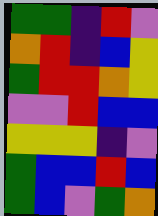[["green", "green", "indigo", "red", "violet"], ["orange", "red", "indigo", "blue", "yellow"], ["green", "red", "red", "orange", "yellow"], ["violet", "violet", "red", "blue", "blue"], ["yellow", "yellow", "yellow", "indigo", "violet"], ["green", "blue", "blue", "red", "blue"], ["green", "blue", "violet", "green", "orange"]]